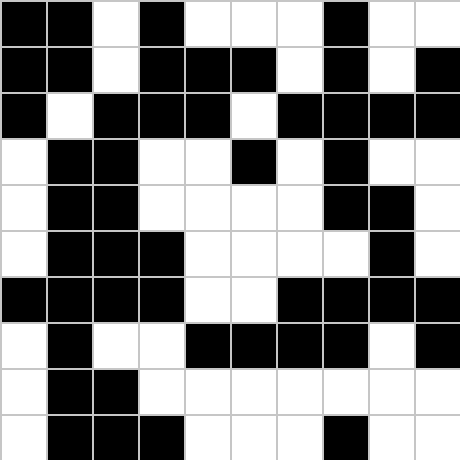[["black", "black", "white", "black", "white", "white", "white", "black", "white", "white"], ["black", "black", "white", "black", "black", "black", "white", "black", "white", "black"], ["black", "white", "black", "black", "black", "white", "black", "black", "black", "black"], ["white", "black", "black", "white", "white", "black", "white", "black", "white", "white"], ["white", "black", "black", "white", "white", "white", "white", "black", "black", "white"], ["white", "black", "black", "black", "white", "white", "white", "white", "black", "white"], ["black", "black", "black", "black", "white", "white", "black", "black", "black", "black"], ["white", "black", "white", "white", "black", "black", "black", "black", "white", "black"], ["white", "black", "black", "white", "white", "white", "white", "white", "white", "white"], ["white", "black", "black", "black", "white", "white", "white", "black", "white", "white"]]